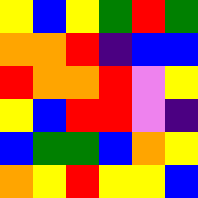[["yellow", "blue", "yellow", "green", "red", "green"], ["orange", "orange", "red", "indigo", "blue", "blue"], ["red", "orange", "orange", "red", "violet", "yellow"], ["yellow", "blue", "red", "red", "violet", "indigo"], ["blue", "green", "green", "blue", "orange", "yellow"], ["orange", "yellow", "red", "yellow", "yellow", "blue"]]